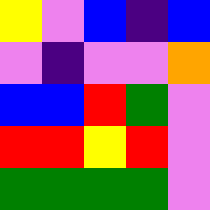[["yellow", "violet", "blue", "indigo", "blue"], ["violet", "indigo", "violet", "violet", "orange"], ["blue", "blue", "red", "green", "violet"], ["red", "red", "yellow", "red", "violet"], ["green", "green", "green", "green", "violet"]]